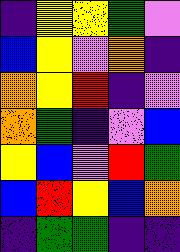[["indigo", "yellow", "yellow", "green", "violet"], ["blue", "yellow", "violet", "orange", "indigo"], ["orange", "yellow", "red", "indigo", "violet"], ["orange", "green", "indigo", "violet", "blue"], ["yellow", "blue", "violet", "red", "green"], ["blue", "red", "yellow", "blue", "orange"], ["indigo", "green", "green", "indigo", "indigo"]]